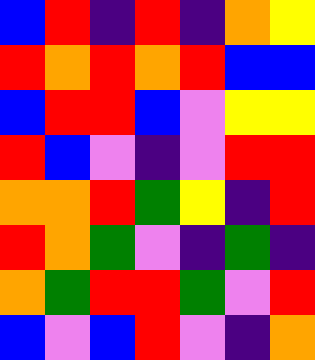[["blue", "red", "indigo", "red", "indigo", "orange", "yellow"], ["red", "orange", "red", "orange", "red", "blue", "blue"], ["blue", "red", "red", "blue", "violet", "yellow", "yellow"], ["red", "blue", "violet", "indigo", "violet", "red", "red"], ["orange", "orange", "red", "green", "yellow", "indigo", "red"], ["red", "orange", "green", "violet", "indigo", "green", "indigo"], ["orange", "green", "red", "red", "green", "violet", "red"], ["blue", "violet", "blue", "red", "violet", "indigo", "orange"]]